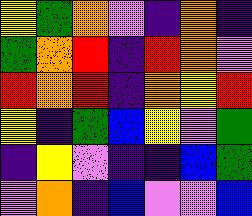[["yellow", "green", "orange", "violet", "indigo", "orange", "indigo"], ["green", "orange", "red", "indigo", "red", "orange", "violet"], ["red", "orange", "red", "indigo", "orange", "yellow", "red"], ["yellow", "indigo", "green", "blue", "yellow", "violet", "green"], ["indigo", "yellow", "violet", "indigo", "indigo", "blue", "green"], ["violet", "orange", "indigo", "blue", "violet", "violet", "blue"]]